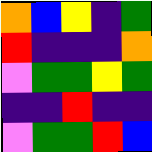[["orange", "blue", "yellow", "indigo", "green"], ["red", "indigo", "indigo", "indigo", "orange"], ["violet", "green", "green", "yellow", "green"], ["indigo", "indigo", "red", "indigo", "indigo"], ["violet", "green", "green", "red", "blue"]]